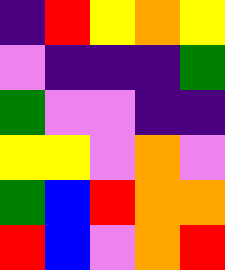[["indigo", "red", "yellow", "orange", "yellow"], ["violet", "indigo", "indigo", "indigo", "green"], ["green", "violet", "violet", "indigo", "indigo"], ["yellow", "yellow", "violet", "orange", "violet"], ["green", "blue", "red", "orange", "orange"], ["red", "blue", "violet", "orange", "red"]]